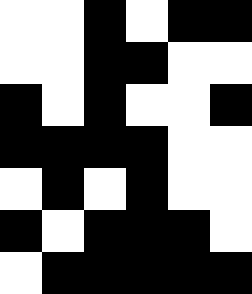[["white", "white", "black", "white", "black", "black"], ["white", "white", "black", "black", "white", "white"], ["black", "white", "black", "white", "white", "black"], ["black", "black", "black", "black", "white", "white"], ["white", "black", "white", "black", "white", "white"], ["black", "white", "black", "black", "black", "white"], ["white", "black", "black", "black", "black", "black"]]